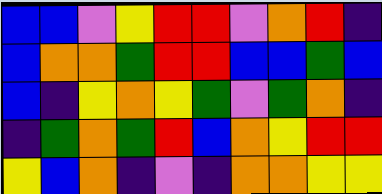[["blue", "blue", "violet", "yellow", "red", "red", "violet", "orange", "red", "indigo"], ["blue", "orange", "orange", "green", "red", "red", "blue", "blue", "green", "blue"], ["blue", "indigo", "yellow", "orange", "yellow", "green", "violet", "green", "orange", "indigo"], ["indigo", "green", "orange", "green", "red", "blue", "orange", "yellow", "red", "red"], ["yellow", "blue", "orange", "indigo", "violet", "indigo", "orange", "orange", "yellow", "yellow"]]